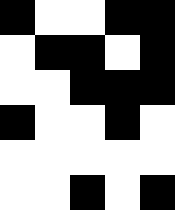[["black", "white", "white", "black", "black"], ["white", "black", "black", "white", "black"], ["white", "white", "black", "black", "black"], ["black", "white", "white", "black", "white"], ["white", "white", "white", "white", "white"], ["white", "white", "black", "white", "black"]]